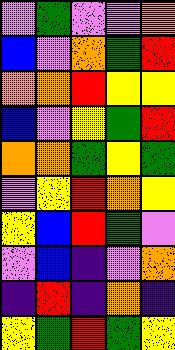[["violet", "green", "violet", "violet", "orange"], ["blue", "violet", "orange", "green", "red"], ["orange", "orange", "red", "yellow", "yellow"], ["blue", "violet", "yellow", "green", "red"], ["orange", "orange", "green", "yellow", "green"], ["violet", "yellow", "red", "orange", "yellow"], ["yellow", "blue", "red", "green", "violet"], ["violet", "blue", "indigo", "violet", "orange"], ["indigo", "red", "indigo", "orange", "indigo"], ["yellow", "green", "red", "green", "yellow"]]